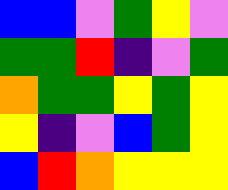[["blue", "blue", "violet", "green", "yellow", "violet"], ["green", "green", "red", "indigo", "violet", "green"], ["orange", "green", "green", "yellow", "green", "yellow"], ["yellow", "indigo", "violet", "blue", "green", "yellow"], ["blue", "red", "orange", "yellow", "yellow", "yellow"]]